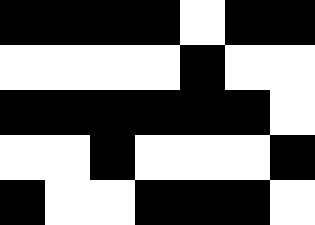[["black", "black", "black", "black", "white", "black", "black"], ["white", "white", "white", "white", "black", "white", "white"], ["black", "black", "black", "black", "black", "black", "white"], ["white", "white", "black", "white", "white", "white", "black"], ["black", "white", "white", "black", "black", "black", "white"]]